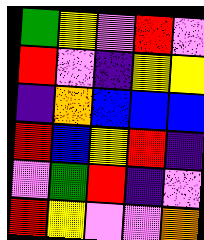[["green", "yellow", "violet", "red", "violet"], ["red", "violet", "indigo", "yellow", "yellow"], ["indigo", "orange", "blue", "blue", "blue"], ["red", "blue", "yellow", "red", "indigo"], ["violet", "green", "red", "indigo", "violet"], ["red", "yellow", "violet", "violet", "orange"]]